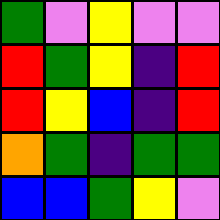[["green", "violet", "yellow", "violet", "violet"], ["red", "green", "yellow", "indigo", "red"], ["red", "yellow", "blue", "indigo", "red"], ["orange", "green", "indigo", "green", "green"], ["blue", "blue", "green", "yellow", "violet"]]